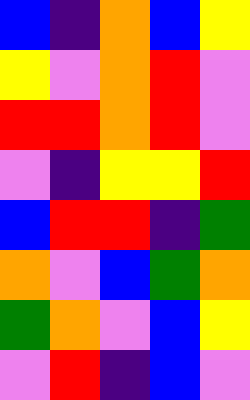[["blue", "indigo", "orange", "blue", "yellow"], ["yellow", "violet", "orange", "red", "violet"], ["red", "red", "orange", "red", "violet"], ["violet", "indigo", "yellow", "yellow", "red"], ["blue", "red", "red", "indigo", "green"], ["orange", "violet", "blue", "green", "orange"], ["green", "orange", "violet", "blue", "yellow"], ["violet", "red", "indigo", "blue", "violet"]]